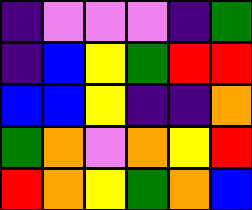[["indigo", "violet", "violet", "violet", "indigo", "green"], ["indigo", "blue", "yellow", "green", "red", "red"], ["blue", "blue", "yellow", "indigo", "indigo", "orange"], ["green", "orange", "violet", "orange", "yellow", "red"], ["red", "orange", "yellow", "green", "orange", "blue"]]